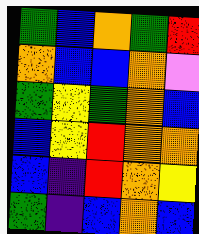[["green", "blue", "orange", "green", "red"], ["orange", "blue", "blue", "orange", "violet"], ["green", "yellow", "green", "orange", "blue"], ["blue", "yellow", "red", "orange", "orange"], ["blue", "indigo", "red", "orange", "yellow"], ["green", "indigo", "blue", "orange", "blue"]]